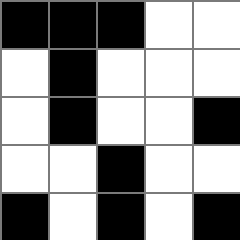[["black", "black", "black", "white", "white"], ["white", "black", "white", "white", "white"], ["white", "black", "white", "white", "black"], ["white", "white", "black", "white", "white"], ["black", "white", "black", "white", "black"]]